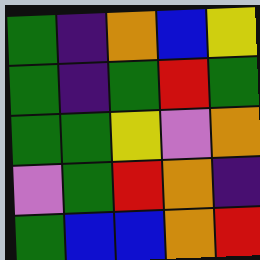[["green", "indigo", "orange", "blue", "yellow"], ["green", "indigo", "green", "red", "green"], ["green", "green", "yellow", "violet", "orange"], ["violet", "green", "red", "orange", "indigo"], ["green", "blue", "blue", "orange", "red"]]